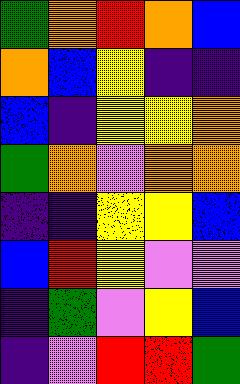[["green", "orange", "red", "orange", "blue"], ["orange", "blue", "yellow", "indigo", "indigo"], ["blue", "indigo", "yellow", "yellow", "orange"], ["green", "orange", "violet", "orange", "orange"], ["indigo", "indigo", "yellow", "yellow", "blue"], ["blue", "red", "yellow", "violet", "violet"], ["indigo", "green", "violet", "yellow", "blue"], ["indigo", "violet", "red", "red", "green"]]